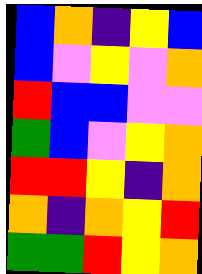[["blue", "orange", "indigo", "yellow", "blue"], ["blue", "violet", "yellow", "violet", "orange"], ["red", "blue", "blue", "violet", "violet"], ["green", "blue", "violet", "yellow", "orange"], ["red", "red", "yellow", "indigo", "orange"], ["orange", "indigo", "orange", "yellow", "red"], ["green", "green", "red", "yellow", "orange"]]